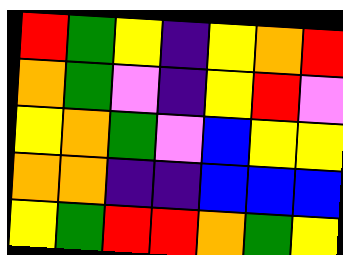[["red", "green", "yellow", "indigo", "yellow", "orange", "red"], ["orange", "green", "violet", "indigo", "yellow", "red", "violet"], ["yellow", "orange", "green", "violet", "blue", "yellow", "yellow"], ["orange", "orange", "indigo", "indigo", "blue", "blue", "blue"], ["yellow", "green", "red", "red", "orange", "green", "yellow"]]